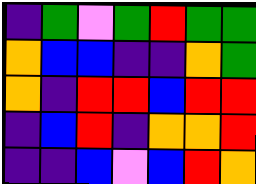[["indigo", "green", "violet", "green", "red", "green", "green"], ["orange", "blue", "blue", "indigo", "indigo", "orange", "green"], ["orange", "indigo", "red", "red", "blue", "red", "red"], ["indigo", "blue", "red", "indigo", "orange", "orange", "red"], ["indigo", "indigo", "blue", "violet", "blue", "red", "orange"]]